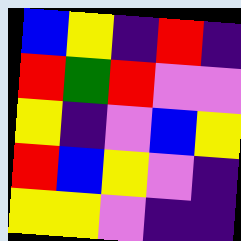[["blue", "yellow", "indigo", "red", "indigo"], ["red", "green", "red", "violet", "violet"], ["yellow", "indigo", "violet", "blue", "yellow"], ["red", "blue", "yellow", "violet", "indigo"], ["yellow", "yellow", "violet", "indigo", "indigo"]]